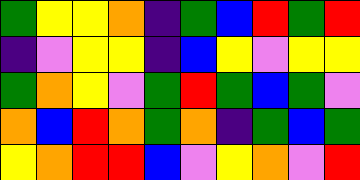[["green", "yellow", "yellow", "orange", "indigo", "green", "blue", "red", "green", "red"], ["indigo", "violet", "yellow", "yellow", "indigo", "blue", "yellow", "violet", "yellow", "yellow"], ["green", "orange", "yellow", "violet", "green", "red", "green", "blue", "green", "violet"], ["orange", "blue", "red", "orange", "green", "orange", "indigo", "green", "blue", "green"], ["yellow", "orange", "red", "red", "blue", "violet", "yellow", "orange", "violet", "red"]]